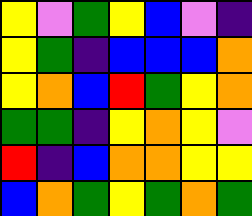[["yellow", "violet", "green", "yellow", "blue", "violet", "indigo"], ["yellow", "green", "indigo", "blue", "blue", "blue", "orange"], ["yellow", "orange", "blue", "red", "green", "yellow", "orange"], ["green", "green", "indigo", "yellow", "orange", "yellow", "violet"], ["red", "indigo", "blue", "orange", "orange", "yellow", "yellow"], ["blue", "orange", "green", "yellow", "green", "orange", "green"]]